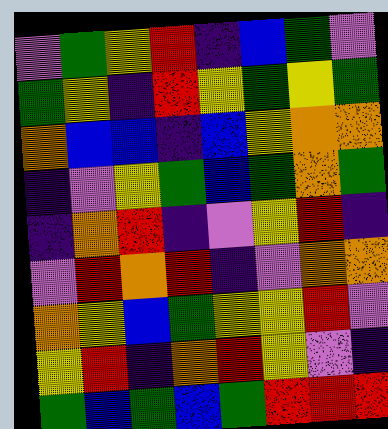[["violet", "green", "yellow", "red", "indigo", "blue", "green", "violet"], ["green", "yellow", "indigo", "red", "yellow", "green", "yellow", "green"], ["orange", "blue", "blue", "indigo", "blue", "yellow", "orange", "orange"], ["indigo", "violet", "yellow", "green", "blue", "green", "orange", "green"], ["indigo", "orange", "red", "indigo", "violet", "yellow", "red", "indigo"], ["violet", "red", "orange", "red", "indigo", "violet", "orange", "orange"], ["orange", "yellow", "blue", "green", "yellow", "yellow", "red", "violet"], ["yellow", "red", "indigo", "orange", "red", "yellow", "violet", "indigo"], ["green", "blue", "green", "blue", "green", "red", "red", "red"]]